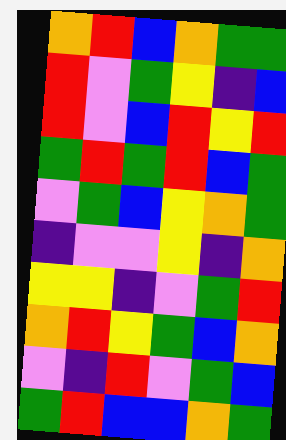[["orange", "red", "blue", "orange", "green", "green"], ["red", "violet", "green", "yellow", "indigo", "blue"], ["red", "violet", "blue", "red", "yellow", "red"], ["green", "red", "green", "red", "blue", "green"], ["violet", "green", "blue", "yellow", "orange", "green"], ["indigo", "violet", "violet", "yellow", "indigo", "orange"], ["yellow", "yellow", "indigo", "violet", "green", "red"], ["orange", "red", "yellow", "green", "blue", "orange"], ["violet", "indigo", "red", "violet", "green", "blue"], ["green", "red", "blue", "blue", "orange", "green"]]